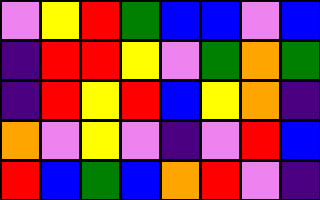[["violet", "yellow", "red", "green", "blue", "blue", "violet", "blue"], ["indigo", "red", "red", "yellow", "violet", "green", "orange", "green"], ["indigo", "red", "yellow", "red", "blue", "yellow", "orange", "indigo"], ["orange", "violet", "yellow", "violet", "indigo", "violet", "red", "blue"], ["red", "blue", "green", "blue", "orange", "red", "violet", "indigo"]]